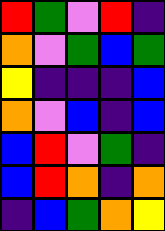[["red", "green", "violet", "red", "indigo"], ["orange", "violet", "green", "blue", "green"], ["yellow", "indigo", "indigo", "indigo", "blue"], ["orange", "violet", "blue", "indigo", "blue"], ["blue", "red", "violet", "green", "indigo"], ["blue", "red", "orange", "indigo", "orange"], ["indigo", "blue", "green", "orange", "yellow"]]